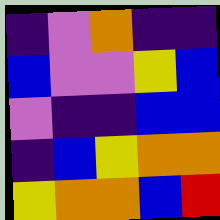[["indigo", "violet", "orange", "indigo", "indigo"], ["blue", "violet", "violet", "yellow", "blue"], ["violet", "indigo", "indigo", "blue", "blue"], ["indigo", "blue", "yellow", "orange", "orange"], ["yellow", "orange", "orange", "blue", "red"]]